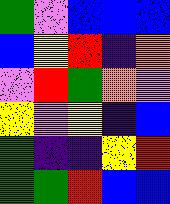[["green", "violet", "blue", "blue", "blue"], ["blue", "yellow", "red", "indigo", "orange"], ["violet", "red", "green", "orange", "violet"], ["yellow", "violet", "yellow", "indigo", "blue"], ["green", "indigo", "indigo", "yellow", "red"], ["green", "green", "red", "blue", "blue"]]